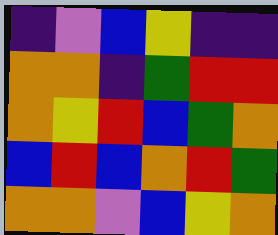[["indigo", "violet", "blue", "yellow", "indigo", "indigo"], ["orange", "orange", "indigo", "green", "red", "red"], ["orange", "yellow", "red", "blue", "green", "orange"], ["blue", "red", "blue", "orange", "red", "green"], ["orange", "orange", "violet", "blue", "yellow", "orange"]]